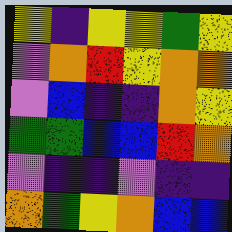[["yellow", "indigo", "yellow", "yellow", "green", "yellow"], ["violet", "orange", "red", "yellow", "orange", "orange"], ["violet", "blue", "indigo", "indigo", "orange", "yellow"], ["green", "green", "blue", "blue", "red", "orange"], ["violet", "indigo", "indigo", "violet", "indigo", "indigo"], ["orange", "green", "yellow", "orange", "blue", "blue"]]